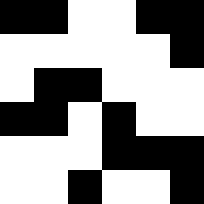[["black", "black", "white", "white", "black", "black"], ["white", "white", "white", "white", "white", "black"], ["white", "black", "black", "white", "white", "white"], ["black", "black", "white", "black", "white", "white"], ["white", "white", "white", "black", "black", "black"], ["white", "white", "black", "white", "white", "black"]]